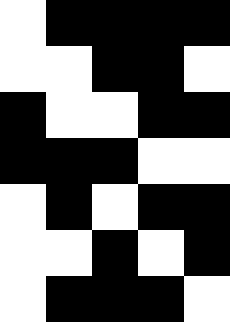[["white", "black", "black", "black", "black"], ["white", "white", "black", "black", "white"], ["black", "white", "white", "black", "black"], ["black", "black", "black", "white", "white"], ["white", "black", "white", "black", "black"], ["white", "white", "black", "white", "black"], ["white", "black", "black", "black", "white"]]